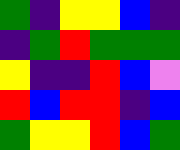[["green", "indigo", "yellow", "yellow", "blue", "indigo"], ["indigo", "green", "red", "green", "green", "green"], ["yellow", "indigo", "indigo", "red", "blue", "violet"], ["red", "blue", "red", "red", "indigo", "blue"], ["green", "yellow", "yellow", "red", "blue", "green"]]